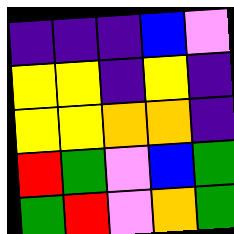[["indigo", "indigo", "indigo", "blue", "violet"], ["yellow", "yellow", "indigo", "yellow", "indigo"], ["yellow", "yellow", "orange", "orange", "indigo"], ["red", "green", "violet", "blue", "green"], ["green", "red", "violet", "orange", "green"]]